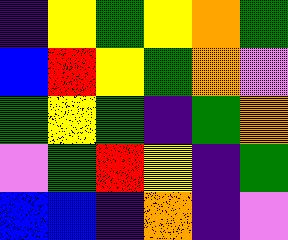[["indigo", "yellow", "green", "yellow", "orange", "green"], ["blue", "red", "yellow", "green", "orange", "violet"], ["green", "yellow", "green", "indigo", "green", "orange"], ["violet", "green", "red", "yellow", "indigo", "green"], ["blue", "blue", "indigo", "orange", "indigo", "violet"]]